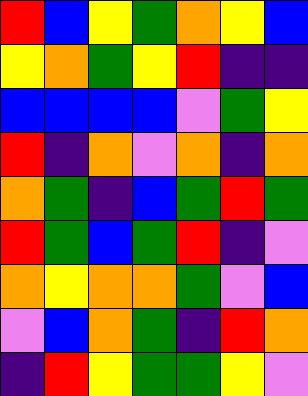[["red", "blue", "yellow", "green", "orange", "yellow", "blue"], ["yellow", "orange", "green", "yellow", "red", "indigo", "indigo"], ["blue", "blue", "blue", "blue", "violet", "green", "yellow"], ["red", "indigo", "orange", "violet", "orange", "indigo", "orange"], ["orange", "green", "indigo", "blue", "green", "red", "green"], ["red", "green", "blue", "green", "red", "indigo", "violet"], ["orange", "yellow", "orange", "orange", "green", "violet", "blue"], ["violet", "blue", "orange", "green", "indigo", "red", "orange"], ["indigo", "red", "yellow", "green", "green", "yellow", "violet"]]